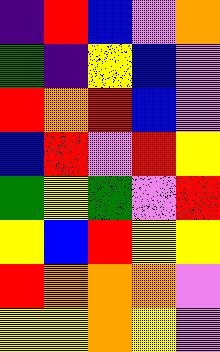[["indigo", "red", "blue", "violet", "orange"], ["green", "indigo", "yellow", "blue", "violet"], ["red", "orange", "red", "blue", "violet"], ["blue", "red", "violet", "red", "yellow"], ["green", "yellow", "green", "violet", "red"], ["yellow", "blue", "red", "yellow", "yellow"], ["red", "orange", "orange", "orange", "violet"], ["yellow", "yellow", "orange", "yellow", "violet"]]